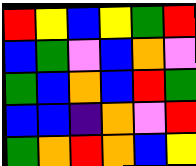[["red", "yellow", "blue", "yellow", "green", "red"], ["blue", "green", "violet", "blue", "orange", "violet"], ["green", "blue", "orange", "blue", "red", "green"], ["blue", "blue", "indigo", "orange", "violet", "red"], ["green", "orange", "red", "orange", "blue", "yellow"]]